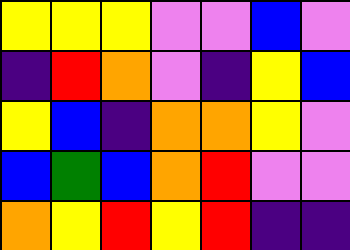[["yellow", "yellow", "yellow", "violet", "violet", "blue", "violet"], ["indigo", "red", "orange", "violet", "indigo", "yellow", "blue"], ["yellow", "blue", "indigo", "orange", "orange", "yellow", "violet"], ["blue", "green", "blue", "orange", "red", "violet", "violet"], ["orange", "yellow", "red", "yellow", "red", "indigo", "indigo"]]